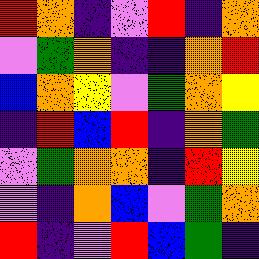[["red", "orange", "indigo", "violet", "red", "indigo", "orange"], ["violet", "green", "orange", "indigo", "indigo", "orange", "red"], ["blue", "orange", "yellow", "violet", "green", "orange", "yellow"], ["indigo", "red", "blue", "red", "indigo", "orange", "green"], ["violet", "green", "orange", "orange", "indigo", "red", "yellow"], ["violet", "indigo", "orange", "blue", "violet", "green", "orange"], ["red", "indigo", "violet", "red", "blue", "green", "indigo"]]